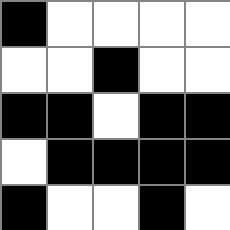[["black", "white", "white", "white", "white"], ["white", "white", "black", "white", "white"], ["black", "black", "white", "black", "black"], ["white", "black", "black", "black", "black"], ["black", "white", "white", "black", "white"]]